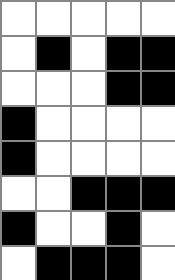[["white", "white", "white", "white", "white"], ["white", "black", "white", "black", "black"], ["white", "white", "white", "black", "black"], ["black", "white", "white", "white", "white"], ["black", "white", "white", "white", "white"], ["white", "white", "black", "black", "black"], ["black", "white", "white", "black", "white"], ["white", "black", "black", "black", "white"]]